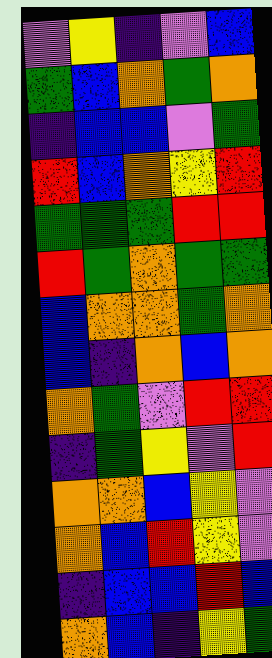[["violet", "yellow", "indigo", "violet", "blue"], ["green", "blue", "orange", "green", "orange"], ["indigo", "blue", "blue", "violet", "green"], ["red", "blue", "orange", "yellow", "red"], ["green", "green", "green", "red", "red"], ["red", "green", "orange", "green", "green"], ["blue", "orange", "orange", "green", "orange"], ["blue", "indigo", "orange", "blue", "orange"], ["orange", "green", "violet", "red", "red"], ["indigo", "green", "yellow", "violet", "red"], ["orange", "orange", "blue", "yellow", "violet"], ["orange", "blue", "red", "yellow", "violet"], ["indigo", "blue", "blue", "red", "blue"], ["orange", "blue", "indigo", "yellow", "green"]]